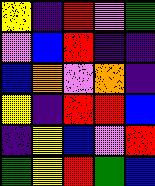[["yellow", "indigo", "red", "violet", "green"], ["violet", "blue", "red", "indigo", "indigo"], ["blue", "orange", "violet", "orange", "indigo"], ["yellow", "indigo", "red", "red", "blue"], ["indigo", "yellow", "blue", "violet", "red"], ["green", "yellow", "red", "green", "blue"]]